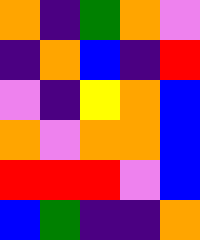[["orange", "indigo", "green", "orange", "violet"], ["indigo", "orange", "blue", "indigo", "red"], ["violet", "indigo", "yellow", "orange", "blue"], ["orange", "violet", "orange", "orange", "blue"], ["red", "red", "red", "violet", "blue"], ["blue", "green", "indigo", "indigo", "orange"]]